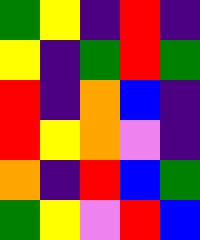[["green", "yellow", "indigo", "red", "indigo"], ["yellow", "indigo", "green", "red", "green"], ["red", "indigo", "orange", "blue", "indigo"], ["red", "yellow", "orange", "violet", "indigo"], ["orange", "indigo", "red", "blue", "green"], ["green", "yellow", "violet", "red", "blue"]]